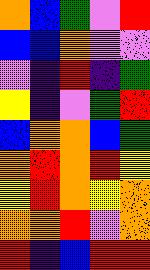[["orange", "blue", "green", "violet", "red"], ["blue", "blue", "orange", "violet", "violet"], ["violet", "indigo", "red", "indigo", "green"], ["yellow", "indigo", "violet", "green", "red"], ["blue", "orange", "orange", "blue", "green"], ["orange", "red", "orange", "red", "yellow"], ["yellow", "red", "orange", "yellow", "orange"], ["orange", "orange", "red", "violet", "orange"], ["red", "indigo", "blue", "red", "red"]]